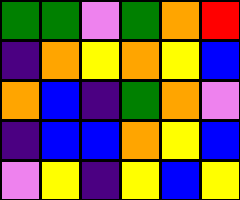[["green", "green", "violet", "green", "orange", "red"], ["indigo", "orange", "yellow", "orange", "yellow", "blue"], ["orange", "blue", "indigo", "green", "orange", "violet"], ["indigo", "blue", "blue", "orange", "yellow", "blue"], ["violet", "yellow", "indigo", "yellow", "blue", "yellow"]]